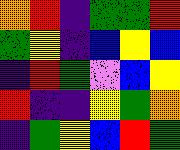[["orange", "red", "indigo", "green", "green", "red"], ["green", "yellow", "indigo", "blue", "yellow", "blue"], ["indigo", "red", "green", "violet", "blue", "yellow"], ["red", "indigo", "indigo", "yellow", "green", "orange"], ["indigo", "green", "yellow", "blue", "red", "green"]]